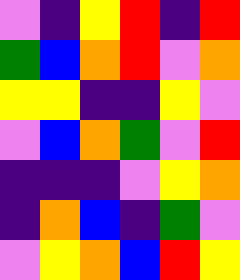[["violet", "indigo", "yellow", "red", "indigo", "red"], ["green", "blue", "orange", "red", "violet", "orange"], ["yellow", "yellow", "indigo", "indigo", "yellow", "violet"], ["violet", "blue", "orange", "green", "violet", "red"], ["indigo", "indigo", "indigo", "violet", "yellow", "orange"], ["indigo", "orange", "blue", "indigo", "green", "violet"], ["violet", "yellow", "orange", "blue", "red", "yellow"]]